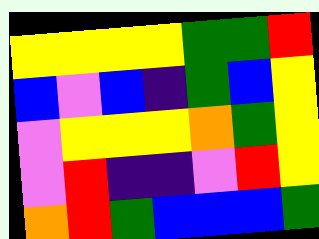[["yellow", "yellow", "yellow", "yellow", "green", "green", "red"], ["blue", "violet", "blue", "indigo", "green", "blue", "yellow"], ["violet", "yellow", "yellow", "yellow", "orange", "green", "yellow"], ["violet", "red", "indigo", "indigo", "violet", "red", "yellow"], ["orange", "red", "green", "blue", "blue", "blue", "green"]]